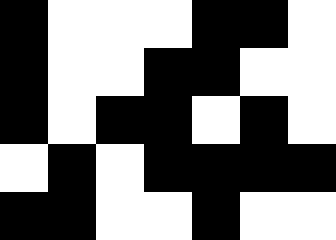[["black", "white", "white", "white", "black", "black", "white"], ["black", "white", "white", "black", "black", "white", "white"], ["black", "white", "black", "black", "white", "black", "white"], ["white", "black", "white", "black", "black", "black", "black"], ["black", "black", "white", "white", "black", "white", "white"]]